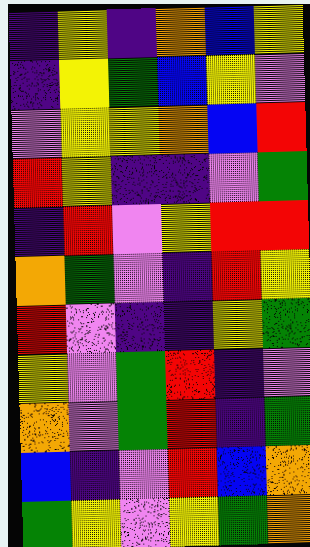[["indigo", "yellow", "indigo", "orange", "blue", "yellow"], ["indigo", "yellow", "green", "blue", "yellow", "violet"], ["violet", "yellow", "yellow", "orange", "blue", "red"], ["red", "yellow", "indigo", "indigo", "violet", "green"], ["indigo", "red", "violet", "yellow", "red", "red"], ["orange", "green", "violet", "indigo", "red", "yellow"], ["red", "violet", "indigo", "indigo", "yellow", "green"], ["yellow", "violet", "green", "red", "indigo", "violet"], ["orange", "violet", "green", "red", "indigo", "green"], ["blue", "indigo", "violet", "red", "blue", "orange"], ["green", "yellow", "violet", "yellow", "green", "orange"]]